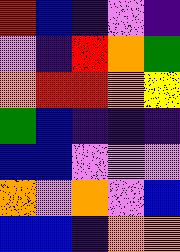[["red", "blue", "indigo", "violet", "indigo"], ["violet", "indigo", "red", "orange", "green"], ["orange", "red", "red", "orange", "yellow"], ["green", "blue", "indigo", "indigo", "indigo"], ["blue", "blue", "violet", "violet", "violet"], ["orange", "violet", "orange", "violet", "blue"], ["blue", "blue", "indigo", "orange", "orange"]]